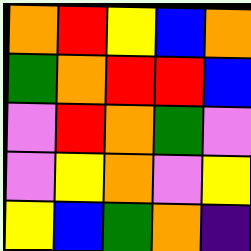[["orange", "red", "yellow", "blue", "orange"], ["green", "orange", "red", "red", "blue"], ["violet", "red", "orange", "green", "violet"], ["violet", "yellow", "orange", "violet", "yellow"], ["yellow", "blue", "green", "orange", "indigo"]]